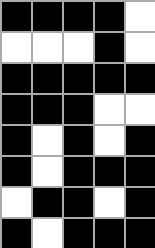[["black", "black", "black", "black", "white"], ["white", "white", "white", "black", "white"], ["black", "black", "black", "black", "black"], ["black", "black", "black", "white", "white"], ["black", "white", "black", "white", "black"], ["black", "white", "black", "black", "black"], ["white", "black", "black", "white", "black"], ["black", "white", "black", "black", "black"]]